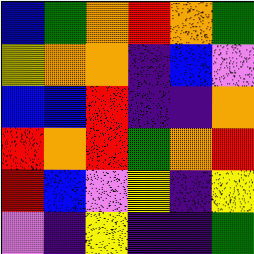[["blue", "green", "orange", "red", "orange", "green"], ["yellow", "orange", "orange", "indigo", "blue", "violet"], ["blue", "blue", "red", "indigo", "indigo", "orange"], ["red", "orange", "red", "green", "orange", "red"], ["red", "blue", "violet", "yellow", "indigo", "yellow"], ["violet", "indigo", "yellow", "indigo", "indigo", "green"]]